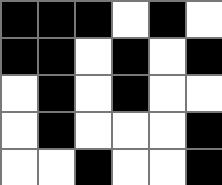[["black", "black", "black", "white", "black", "white"], ["black", "black", "white", "black", "white", "black"], ["white", "black", "white", "black", "white", "white"], ["white", "black", "white", "white", "white", "black"], ["white", "white", "black", "white", "white", "black"]]